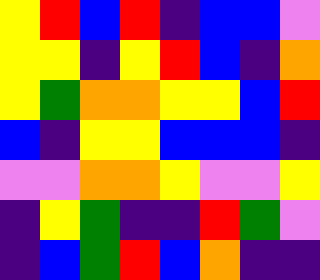[["yellow", "red", "blue", "red", "indigo", "blue", "blue", "violet"], ["yellow", "yellow", "indigo", "yellow", "red", "blue", "indigo", "orange"], ["yellow", "green", "orange", "orange", "yellow", "yellow", "blue", "red"], ["blue", "indigo", "yellow", "yellow", "blue", "blue", "blue", "indigo"], ["violet", "violet", "orange", "orange", "yellow", "violet", "violet", "yellow"], ["indigo", "yellow", "green", "indigo", "indigo", "red", "green", "violet"], ["indigo", "blue", "green", "red", "blue", "orange", "indigo", "indigo"]]